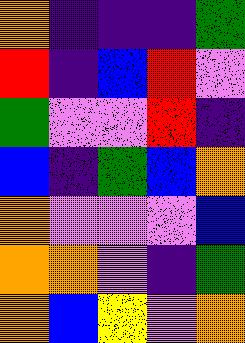[["orange", "indigo", "indigo", "indigo", "green"], ["red", "indigo", "blue", "red", "violet"], ["green", "violet", "violet", "red", "indigo"], ["blue", "indigo", "green", "blue", "orange"], ["orange", "violet", "violet", "violet", "blue"], ["orange", "orange", "violet", "indigo", "green"], ["orange", "blue", "yellow", "violet", "orange"]]